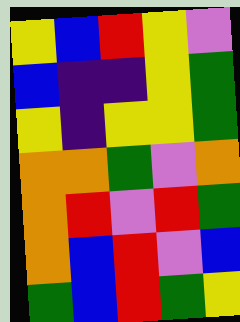[["yellow", "blue", "red", "yellow", "violet"], ["blue", "indigo", "indigo", "yellow", "green"], ["yellow", "indigo", "yellow", "yellow", "green"], ["orange", "orange", "green", "violet", "orange"], ["orange", "red", "violet", "red", "green"], ["orange", "blue", "red", "violet", "blue"], ["green", "blue", "red", "green", "yellow"]]